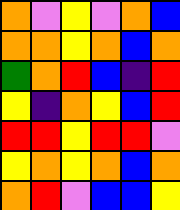[["orange", "violet", "yellow", "violet", "orange", "blue"], ["orange", "orange", "yellow", "orange", "blue", "orange"], ["green", "orange", "red", "blue", "indigo", "red"], ["yellow", "indigo", "orange", "yellow", "blue", "red"], ["red", "red", "yellow", "red", "red", "violet"], ["yellow", "orange", "yellow", "orange", "blue", "orange"], ["orange", "red", "violet", "blue", "blue", "yellow"]]